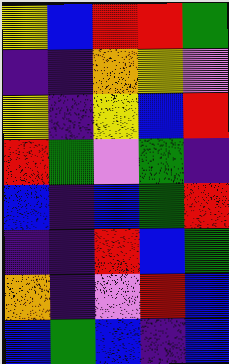[["yellow", "blue", "red", "red", "green"], ["indigo", "indigo", "orange", "yellow", "violet"], ["yellow", "indigo", "yellow", "blue", "red"], ["red", "green", "violet", "green", "indigo"], ["blue", "indigo", "blue", "green", "red"], ["indigo", "indigo", "red", "blue", "green"], ["orange", "indigo", "violet", "red", "blue"], ["blue", "green", "blue", "indigo", "blue"]]